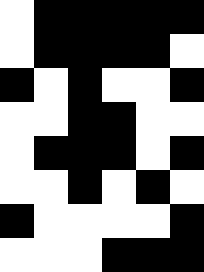[["white", "black", "black", "black", "black", "black"], ["white", "black", "black", "black", "black", "white"], ["black", "white", "black", "white", "white", "black"], ["white", "white", "black", "black", "white", "white"], ["white", "black", "black", "black", "white", "black"], ["white", "white", "black", "white", "black", "white"], ["black", "white", "white", "white", "white", "black"], ["white", "white", "white", "black", "black", "black"]]